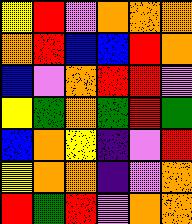[["yellow", "red", "violet", "orange", "orange", "orange"], ["orange", "red", "blue", "blue", "red", "orange"], ["blue", "violet", "orange", "red", "red", "violet"], ["yellow", "green", "orange", "green", "red", "green"], ["blue", "orange", "yellow", "indigo", "violet", "red"], ["yellow", "orange", "orange", "indigo", "violet", "orange"], ["red", "green", "red", "violet", "orange", "orange"]]